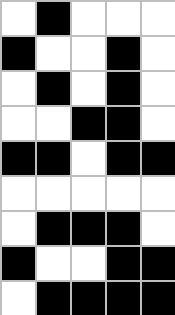[["white", "black", "white", "white", "white"], ["black", "white", "white", "black", "white"], ["white", "black", "white", "black", "white"], ["white", "white", "black", "black", "white"], ["black", "black", "white", "black", "black"], ["white", "white", "white", "white", "white"], ["white", "black", "black", "black", "white"], ["black", "white", "white", "black", "black"], ["white", "black", "black", "black", "black"]]